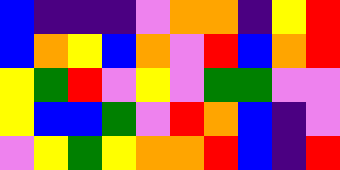[["blue", "indigo", "indigo", "indigo", "violet", "orange", "orange", "indigo", "yellow", "red"], ["blue", "orange", "yellow", "blue", "orange", "violet", "red", "blue", "orange", "red"], ["yellow", "green", "red", "violet", "yellow", "violet", "green", "green", "violet", "violet"], ["yellow", "blue", "blue", "green", "violet", "red", "orange", "blue", "indigo", "violet"], ["violet", "yellow", "green", "yellow", "orange", "orange", "red", "blue", "indigo", "red"]]